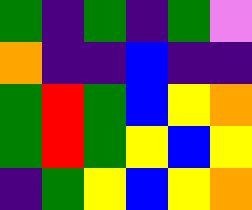[["green", "indigo", "green", "indigo", "green", "violet"], ["orange", "indigo", "indigo", "blue", "indigo", "indigo"], ["green", "red", "green", "blue", "yellow", "orange"], ["green", "red", "green", "yellow", "blue", "yellow"], ["indigo", "green", "yellow", "blue", "yellow", "orange"]]